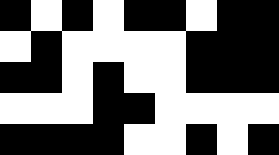[["black", "white", "black", "white", "black", "black", "white", "black", "black"], ["white", "black", "white", "white", "white", "white", "black", "black", "black"], ["black", "black", "white", "black", "white", "white", "black", "black", "black"], ["white", "white", "white", "black", "black", "white", "white", "white", "white"], ["black", "black", "black", "black", "white", "white", "black", "white", "black"]]